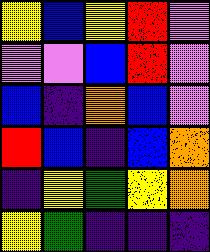[["yellow", "blue", "yellow", "red", "violet"], ["violet", "violet", "blue", "red", "violet"], ["blue", "indigo", "orange", "blue", "violet"], ["red", "blue", "indigo", "blue", "orange"], ["indigo", "yellow", "green", "yellow", "orange"], ["yellow", "green", "indigo", "indigo", "indigo"]]